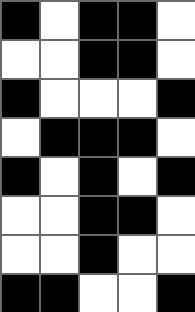[["black", "white", "black", "black", "white"], ["white", "white", "black", "black", "white"], ["black", "white", "white", "white", "black"], ["white", "black", "black", "black", "white"], ["black", "white", "black", "white", "black"], ["white", "white", "black", "black", "white"], ["white", "white", "black", "white", "white"], ["black", "black", "white", "white", "black"]]